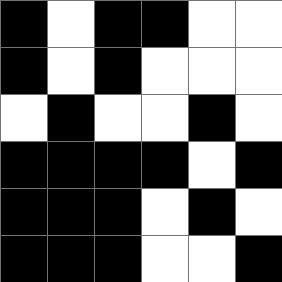[["black", "white", "black", "black", "white", "white"], ["black", "white", "black", "white", "white", "white"], ["white", "black", "white", "white", "black", "white"], ["black", "black", "black", "black", "white", "black"], ["black", "black", "black", "white", "black", "white"], ["black", "black", "black", "white", "white", "black"]]